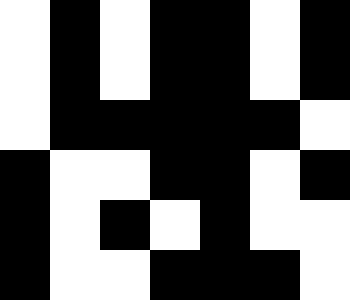[["white", "black", "white", "black", "black", "white", "black"], ["white", "black", "white", "black", "black", "white", "black"], ["white", "black", "black", "black", "black", "black", "white"], ["black", "white", "white", "black", "black", "white", "black"], ["black", "white", "black", "white", "black", "white", "white"], ["black", "white", "white", "black", "black", "black", "white"]]